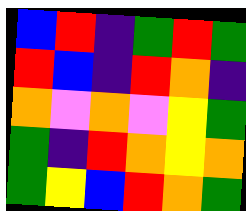[["blue", "red", "indigo", "green", "red", "green"], ["red", "blue", "indigo", "red", "orange", "indigo"], ["orange", "violet", "orange", "violet", "yellow", "green"], ["green", "indigo", "red", "orange", "yellow", "orange"], ["green", "yellow", "blue", "red", "orange", "green"]]